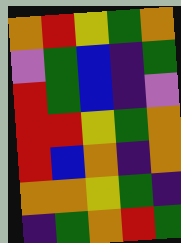[["orange", "red", "yellow", "green", "orange"], ["violet", "green", "blue", "indigo", "green"], ["red", "green", "blue", "indigo", "violet"], ["red", "red", "yellow", "green", "orange"], ["red", "blue", "orange", "indigo", "orange"], ["orange", "orange", "yellow", "green", "indigo"], ["indigo", "green", "orange", "red", "green"]]